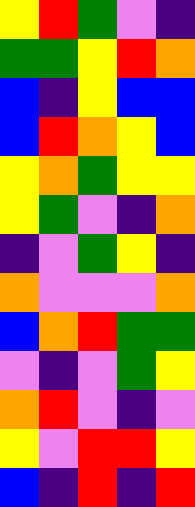[["yellow", "red", "green", "violet", "indigo"], ["green", "green", "yellow", "red", "orange"], ["blue", "indigo", "yellow", "blue", "blue"], ["blue", "red", "orange", "yellow", "blue"], ["yellow", "orange", "green", "yellow", "yellow"], ["yellow", "green", "violet", "indigo", "orange"], ["indigo", "violet", "green", "yellow", "indigo"], ["orange", "violet", "violet", "violet", "orange"], ["blue", "orange", "red", "green", "green"], ["violet", "indigo", "violet", "green", "yellow"], ["orange", "red", "violet", "indigo", "violet"], ["yellow", "violet", "red", "red", "yellow"], ["blue", "indigo", "red", "indigo", "red"]]